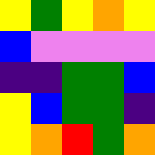[["yellow", "green", "yellow", "orange", "yellow"], ["blue", "violet", "violet", "violet", "violet"], ["indigo", "indigo", "green", "green", "blue"], ["yellow", "blue", "green", "green", "indigo"], ["yellow", "orange", "red", "green", "orange"]]